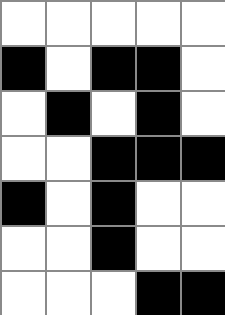[["white", "white", "white", "white", "white"], ["black", "white", "black", "black", "white"], ["white", "black", "white", "black", "white"], ["white", "white", "black", "black", "black"], ["black", "white", "black", "white", "white"], ["white", "white", "black", "white", "white"], ["white", "white", "white", "black", "black"]]